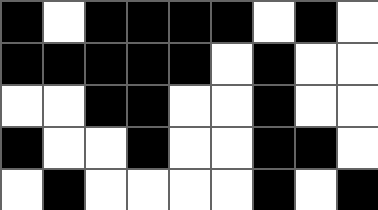[["black", "white", "black", "black", "black", "black", "white", "black", "white"], ["black", "black", "black", "black", "black", "white", "black", "white", "white"], ["white", "white", "black", "black", "white", "white", "black", "white", "white"], ["black", "white", "white", "black", "white", "white", "black", "black", "white"], ["white", "black", "white", "white", "white", "white", "black", "white", "black"]]